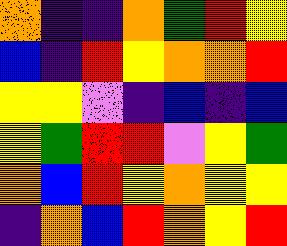[["orange", "indigo", "indigo", "orange", "green", "red", "yellow"], ["blue", "indigo", "red", "yellow", "orange", "orange", "red"], ["yellow", "yellow", "violet", "indigo", "blue", "indigo", "blue"], ["yellow", "green", "red", "red", "violet", "yellow", "green"], ["orange", "blue", "red", "yellow", "orange", "yellow", "yellow"], ["indigo", "orange", "blue", "red", "orange", "yellow", "red"]]